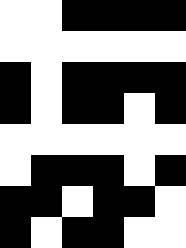[["white", "white", "black", "black", "black", "black"], ["white", "white", "white", "white", "white", "white"], ["black", "white", "black", "black", "black", "black"], ["black", "white", "black", "black", "white", "black"], ["white", "white", "white", "white", "white", "white"], ["white", "black", "black", "black", "white", "black"], ["black", "black", "white", "black", "black", "white"], ["black", "white", "black", "black", "white", "white"]]